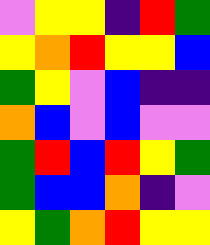[["violet", "yellow", "yellow", "indigo", "red", "green"], ["yellow", "orange", "red", "yellow", "yellow", "blue"], ["green", "yellow", "violet", "blue", "indigo", "indigo"], ["orange", "blue", "violet", "blue", "violet", "violet"], ["green", "red", "blue", "red", "yellow", "green"], ["green", "blue", "blue", "orange", "indigo", "violet"], ["yellow", "green", "orange", "red", "yellow", "yellow"]]